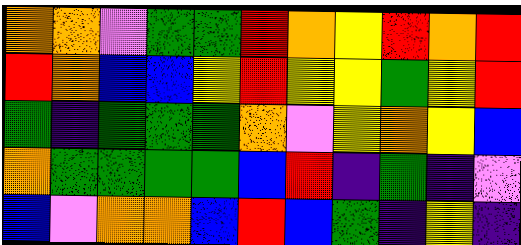[["orange", "orange", "violet", "green", "green", "red", "orange", "yellow", "red", "orange", "red"], ["red", "orange", "blue", "blue", "yellow", "red", "yellow", "yellow", "green", "yellow", "red"], ["green", "indigo", "green", "green", "green", "orange", "violet", "yellow", "orange", "yellow", "blue"], ["orange", "green", "green", "green", "green", "blue", "red", "indigo", "green", "indigo", "violet"], ["blue", "violet", "orange", "orange", "blue", "red", "blue", "green", "indigo", "yellow", "indigo"]]